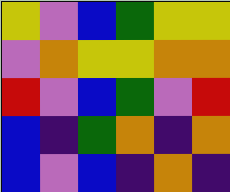[["yellow", "violet", "blue", "green", "yellow", "yellow"], ["violet", "orange", "yellow", "yellow", "orange", "orange"], ["red", "violet", "blue", "green", "violet", "red"], ["blue", "indigo", "green", "orange", "indigo", "orange"], ["blue", "violet", "blue", "indigo", "orange", "indigo"]]